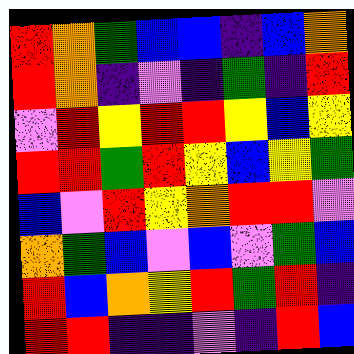[["red", "orange", "green", "blue", "blue", "indigo", "blue", "orange"], ["red", "orange", "indigo", "violet", "indigo", "green", "indigo", "red"], ["violet", "red", "yellow", "red", "red", "yellow", "blue", "yellow"], ["red", "red", "green", "red", "yellow", "blue", "yellow", "green"], ["blue", "violet", "red", "yellow", "orange", "red", "red", "violet"], ["orange", "green", "blue", "violet", "blue", "violet", "green", "blue"], ["red", "blue", "orange", "yellow", "red", "green", "red", "indigo"], ["red", "red", "indigo", "indigo", "violet", "indigo", "red", "blue"]]